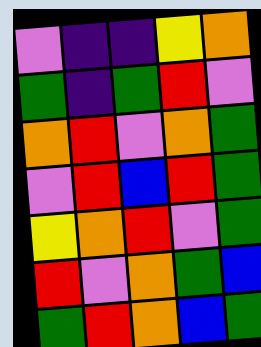[["violet", "indigo", "indigo", "yellow", "orange"], ["green", "indigo", "green", "red", "violet"], ["orange", "red", "violet", "orange", "green"], ["violet", "red", "blue", "red", "green"], ["yellow", "orange", "red", "violet", "green"], ["red", "violet", "orange", "green", "blue"], ["green", "red", "orange", "blue", "green"]]